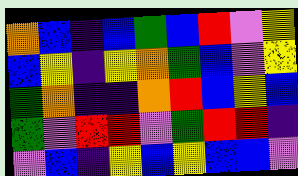[["orange", "blue", "indigo", "blue", "green", "blue", "red", "violet", "yellow"], ["blue", "yellow", "indigo", "yellow", "orange", "green", "blue", "violet", "yellow"], ["green", "orange", "indigo", "indigo", "orange", "red", "blue", "yellow", "blue"], ["green", "violet", "red", "red", "violet", "green", "red", "red", "indigo"], ["violet", "blue", "indigo", "yellow", "blue", "yellow", "blue", "blue", "violet"]]